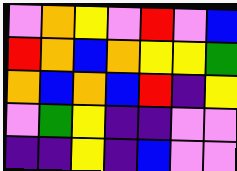[["violet", "orange", "yellow", "violet", "red", "violet", "blue"], ["red", "orange", "blue", "orange", "yellow", "yellow", "green"], ["orange", "blue", "orange", "blue", "red", "indigo", "yellow"], ["violet", "green", "yellow", "indigo", "indigo", "violet", "violet"], ["indigo", "indigo", "yellow", "indigo", "blue", "violet", "violet"]]